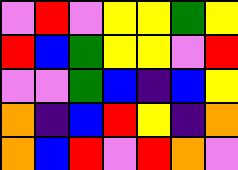[["violet", "red", "violet", "yellow", "yellow", "green", "yellow"], ["red", "blue", "green", "yellow", "yellow", "violet", "red"], ["violet", "violet", "green", "blue", "indigo", "blue", "yellow"], ["orange", "indigo", "blue", "red", "yellow", "indigo", "orange"], ["orange", "blue", "red", "violet", "red", "orange", "violet"]]